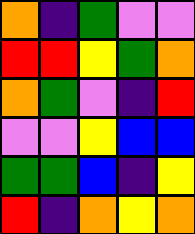[["orange", "indigo", "green", "violet", "violet"], ["red", "red", "yellow", "green", "orange"], ["orange", "green", "violet", "indigo", "red"], ["violet", "violet", "yellow", "blue", "blue"], ["green", "green", "blue", "indigo", "yellow"], ["red", "indigo", "orange", "yellow", "orange"]]